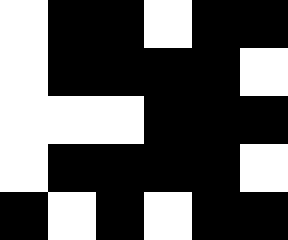[["white", "black", "black", "white", "black", "black"], ["white", "black", "black", "black", "black", "white"], ["white", "white", "white", "black", "black", "black"], ["white", "black", "black", "black", "black", "white"], ["black", "white", "black", "white", "black", "black"]]